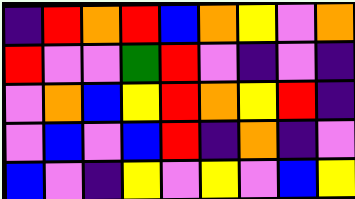[["indigo", "red", "orange", "red", "blue", "orange", "yellow", "violet", "orange"], ["red", "violet", "violet", "green", "red", "violet", "indigo", "violet", "indigo"], ["violet", "orange", "blue", "yellow", "red", "orange", "yellow", "red", "indigo"], ["violet", "blue", "violet", "blue", "red", "indigo", "orange", "indigo", "violet"], ["blue", "violet", "indigo", "yellow", "violet", "yellow", "violet", "blue", "yellow"]]